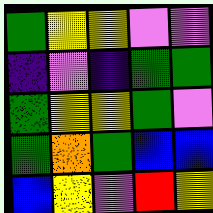[["green", "yellow", "yellow", "violet", "violet"], ["indigo", "violet", "indigo", "green", "green"], ["green", "yellow", "yellow", "green", "violet"], ["green", "orange", "green", "blue", "blue"], ["blue", "yellow", "violet", "red", "yellow"]]